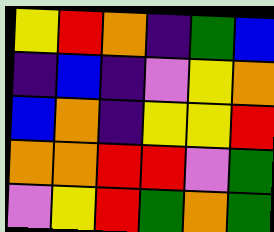[["yellow", "red", "orange", "indigo", "green", "blue"], ["indigo", "blue", "indigo", "violet", "yellow", "orange"], ["blue", "orange", "indigo", "yellow", "yellow", "red"], ["orange", "orange", "red", "red", "violet", "green"], ["violet", "yellow", "red", "green", "orange", "green"]]